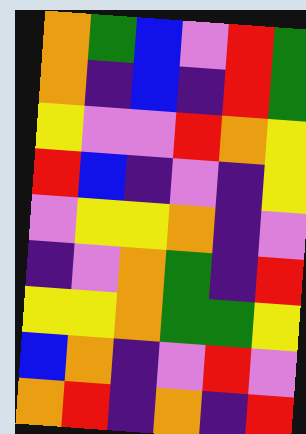[["orange", "green", "blue", "violet", "red", "green"], ["orange", "indigo", "blue", "indigo", "red", "green"], ["yellow", "violet", "violet", "red", "orange", "yellow"], ["red", "blue", "indigo", "violet", "indigo", "yellow"], ["violet", "yellow", "yellow", "orange", "indigo", "violet"], ["indigo", "violet", "orange", "green", "indigo", "red"], ["yellow", "yellow", "orange", "green", "green", "yellow"], ["blue", "orange", "indigo", "violet", "red", "violet"], ["orange", "red", "indigo", "orange", "indigo", "red"]]